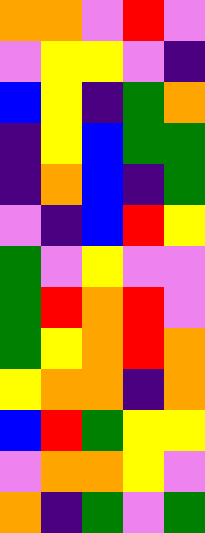[["orange", "orange", "violet", "red", "violet"], ["violet", "yellow", "yellow", "violet", "indigo"], ["blue", "yellow", "indigo", "green", "orange"], ["indigo", "yellow", "blue", "green", "green"], ["indigo", "orange", "blue", "indigo", "green"], ["violet", "indigo", "blue", "red", "yellow"], ["green", "violet", "yellow", "violet", "violet"], ["green", "red", "orange", "red", "violet"], ["green", "yellow", "orange", "red", "orange"], ["yellow", "orange", "orange", "indigo", "orange"], ["blue", "red", "green", "yellow", "yellow"], ["violet", "orange", "orange", "yellow", "violet"], ["orange", "indigo", "green", "violet", "green"]]